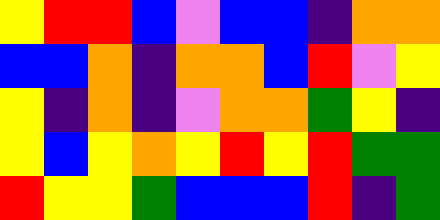[["yellow", "red", "red", "blue", "violet", "blue", "blue", "indigo", "orange", "orange"], ["blue", "blue", "orange", "indigo", "orange", "orange", "blue", "red", "violet", "yellow"], ["yellow", "indigo", "orange", "indigo", "violet", "orange", "orange", "green", "yellow", "indigo"], ["yellow", "blue", "yellow", "orange", "yellow", "red", "yellow", "red", "green", "green"], ["red", "yellow", "yellow", "green", "blue", "blue", "blue", "red", "indigo", "green"]]